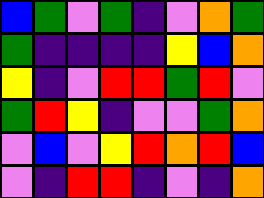[["blue", "green", "violet", "green", "indigo", "violet", "orange", "green"], ["green", "indigo", "indigo", "indigo", "indigo", "yellow", "blue", "orange"], ["yellow", "indigo", "violet", "red", "red", "green", "red", "violet"], ["green", "red", "yellow", "indigo", "violet", "violet", "green", "orange"], ["violet", "blue", "violet", "yellow", "red", "orange", "red", "blue"], ["violet", "indigo", "red", "red", "indigo", "violet", "indigo", "orange"]]